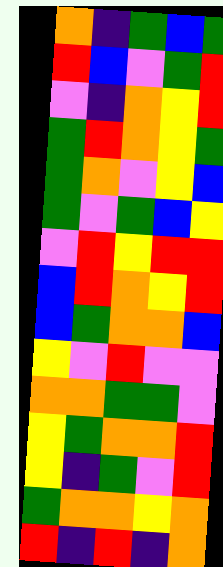[["orange", "indigo", "green", "blue", "green"], ["red", "blue", "violet", "green", "red"], ["violet", "indigo", "orange", "yellow", "red"], ["green", "red", "orange", "yellow", "green"], ["green", "orange", "violet", "yellow", "blue"], ["green", "violet", "green", "blue", "yellow"], ["violet", "red", "yellow", "red", "red"], ["blue", "red", "orange", "yellow", "red"], ["blue", "green", "orange", "orange", "blue"], ["yellow", "violet", "red", "violet", "violet"], ["orange", "orange", "green", "green", "violet"], ["yellow", "green", "orange", "orange", "red"], ["yellow", "indigo", "green", "violet", "red"], ["green", "orange", "orange", "yellow", "orange"], ["red", "indigo", "red", "indigo", "orange"]]